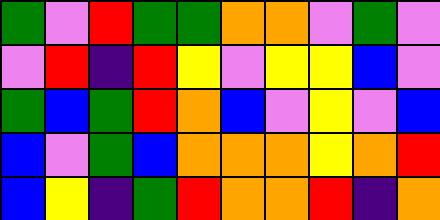[["green", "violet", "red", "green", "green", "orange", "orange", "violet", "green", "violet"], ["violet", "red", "indigo", "red", "yellow", "violet", "yellow", "yellow", "blue", "violet"], ["green", "blue", "green", "red", "orange", "blue", "violet", "yellow", "violet", "blue"], ["blue", "violet", "green", "blue", "orange", "orange", "orange", "yellow", "orange", "red"], ["blue", "yellow", "indigo", "green", "red", "orange", "orange", "red", "indigo", "orange"]]